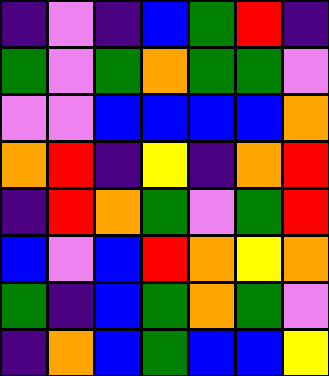[["indigo", "violet", "indigo", "blue", "green", "red", "indigo"], ["green", "violet", "green", "orange", "green", "green", "violet"], ["violet", "violet", "blue", "blue", "blue", "blue", "orange"], ["orange", "red", "indigo", "yellow", "indigo", "orange", "red"], ["indigo", "red", "orange", "green", "violet", "green", "red"], ["blue", "violet", "blue", "red", "orange", "yellow", "orange"], ["green", "indigo", "blue", "green", "orange", "green", "violet"], ["indigo", "orange", "blue", "green", "blue", "blue", "yellow"]]